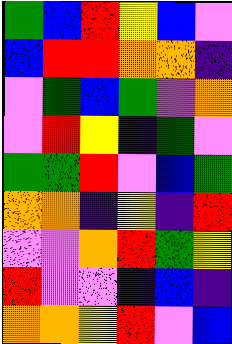[["green", "blue", "red", "yellow", "blue", "violet"], ["blue", "red", "red", "orange", "orange", "indigo"], ["violet", "green", "blue", "green", "violet", "orange"], ["violet", "red", "yellow", "indigo", "green", "violet"], ["green", "green", "red", "violet", "blue", "green"], ["orange", "orange", "indigo", "yellow", "indigo", "red"], ["violet", "violet", "orange", "red", "green", "yellow"], ["red", "violet", "violet", "indigo", "blue", "indigo"], ["orange", "orange", "yellow", "red", "violet", "blue"]]